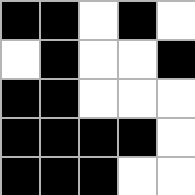[["black", "black", "white", "black", "white"], ["white", "black", "white", "white", "black"], ["black", "black", "white", "white", "white"], ["black", "black", "black", "black", "white"], ["black", "black", "black", "white", "white"]]